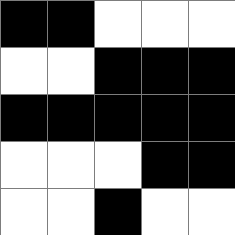[["black", "black", "white", "white", "white"], ["white", "white", "black", "black", "black"], ["black", "black", "black", "black", "black"], ["white", "white", "white", "black", "black"], ["white", "white", "black", "white", "white"]]